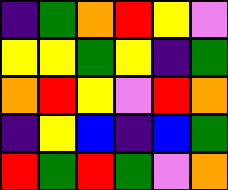[["indigo", "green", "orange", "red", "yellow", "violet"], ["yellow", "yellow", "green", "yellow", "indigo", "green"], ["orange", "red", "yellow", "violet", "red", "orange"], ["indigo", "yellow", "blue", "indigo", "blue", "green"], ["red", "green", "red", "green", "violet", "orange"]]